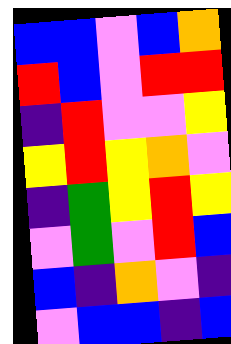[["blue", "blue", "violet", "blue", "orange"], ["red", "blue", "violet", "red", "red"], ["indigo", "red", "violet", "violet", "yellow"], ["yellow", "red", "yellow", "orange", "violet"], ["indigo", "green", "yellow", "red", "yellow"], ["violet", "green", "violet", "red", "blue"], ["blue", "indigo", "orange", "violet", "indigo"], ["violet", "blue", "blue", "indigo", "blue"]]